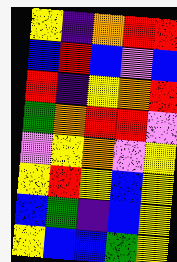[["yellow", "indigo", "orange", "red", "red"], ["blue", "red", "blue", "violet", "blue"], ["red", "indigo", "yellow", "orange", "red"], ["green", "orange", "red", "red", "violet"], ["violet", "yellow", "orange", "violet", "yellow"], ["yellow", "red", "yellow", "blue", "yellow"], ["blue", "green", "indigo", "blue", "yellow"], ["yellow", "blue", "blue", "green", "yellow"]]